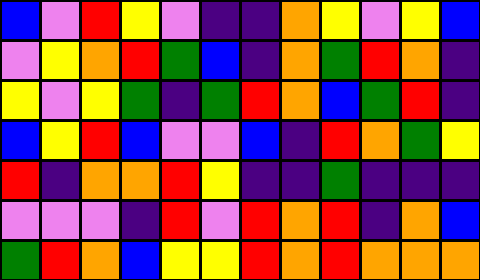[["blue", "violet", "red", "yellow", "violet", "indigo", "indigo", "orange", "yellow", "violet", "yellow", "blue"], ["violet", "yellow", "orange", "red", "green", "blue", "indigo", "orange", "green", "red", "orange", "indigo"], ["yellow", "violet", "yellow", "green", "indigo", "green", "red", "orange", "blue", "green", "red", "indigo"], ["blue", "yellow", "red", "blue", "violet", "violet", "blue", "indigo", "red", "orange", "green", "yellow"], ["red", "indigo", "orange", "orange", "red", "yellow", "indigo", "indigo", "green", "indigo", "indigo", "indigo"], ["violet", "violet", "violet", "indigo", "red", "violet", "red", "orange", "red", "indigo", "orange", "blue"], ["green", "red", "orange", "blue", "yellow", "yellow", "red", "orange", "red", "orange", "orange", "orange"]]